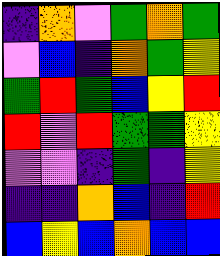[["indigo", "orange", "violet", "green", "orange", "green"], ["violet", "blue", "indigo", "orange", "green", "yellow"], ["green", "red", "green", "blue", "yellow", "red"], ["red", "violet", "red", "green", "green", "yellow"], ["violet", "violet", "indigo", "green", "indigo", "yellow"], ["indigo", "indigo", "orange", "blue", "indigo", "red"], ["blue", "yellow", "blue", "orange", "blue", "blue"]]